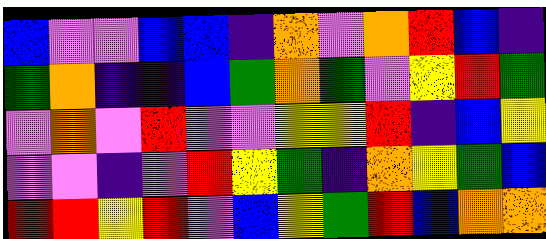[["blue", "violet", "violet", "blue", "blue", "indigo", "orange", "violet", "orange", "red", "blue", "indigo"], ["green", "orange", "indigo", "indigo", "blue", "green", "orange", "green", "violet", "yellow", "red", "green"], ["violet", "orange", "violet", "red", "violet", "violet", "yellow", "yellow", "red", "indigo", "blue", "yellow"], ["violet", "violet", "indigo", "violet", "red", "yellow", "green", "indigo", "orange", "yellow", "green", "blue"], ["red", "red", "yellow", "red", "violet", "blue", "yellow", "green", "red", "blue", "orange", "orange"]]